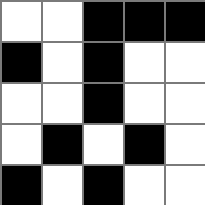[["white", "white", "black", "black", "black"], ["black", "white", "black", "white", "white"], ["white", "white", "black", "white", "white"], ["white", "black", "white", "black", "white"], ["black", "white", "black", "white", "white"]]